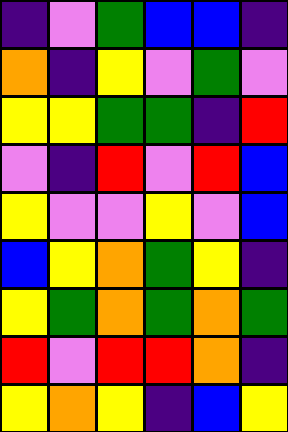[["indigo", "violet", "green", "blue", "blue", "indigo"], ["orange", "indigo", "yellow", "violet", "green", "violet"], ["yellow", "yellow", "green", "green", "indigo", "red"], ["violet", "indigo", "red", "violet", "red", "blue"], ["yellow", "violet", "violet", "yellow", "violet", "blue"], ["blue", "yellow", "orange", "green", "yellow", "indigo"], ["yellow", "green", "orange", "green", "orange", "green"], ["red", "violet", "red", "red", "orange", "indigo"], ["yellow", "orange", "yellow", "indigo", "blue", "yellow"]]